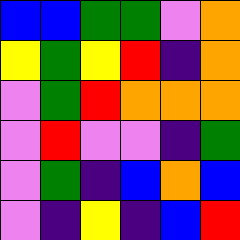[["blue", "blue", "green", "green", "violet", "orange"], ["yellow", "green", "yellow", "red", "indigo", "orange"], ["violet", "green", "red", "orange", "orange", "orange"], ["violet", "red", "violet", "violet", "indigo", "green"], ["violet", "green", "indigo", "blue", "orange", "blue"], ["violet", "indigo", "yellow", "indigo", "blue", "red"]]